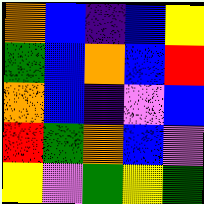[["orange", "blue", "indigo", "blue", "yellow"], ["green", "blue", "orange", "blue", "red"], ["orange", "blue", "indigo", "violet", "blue"], ["red", "green", "orange", "blue", "violet"], ["yellow", "violet", "green", "yellow", "green"]]